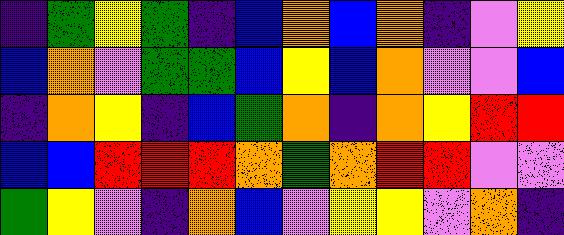[["indigo", "green", "yellow", "green", "indigo", "blue", "orange", "blue", "orange", "indigo", "violet", "yellow"], ["blue", "orange", "violet", "green", "green", "blue", "yellow", "blue", "orange", "violet", "violet", "blue"], ["indigo", "orange", "yellow", "indigo", "blue", "green", "orange", "indigo", "orange", "yellow", "red", "red"], ["blue", "blue", "red", "red", "red", "orange", "green", "orange", "red", "red", "violet", "violet"], ["green", "yellow", "violet", "indigo", "orange", "blue", "violet", "yellow", "yellow", "violet", "orange", "indigo"]]